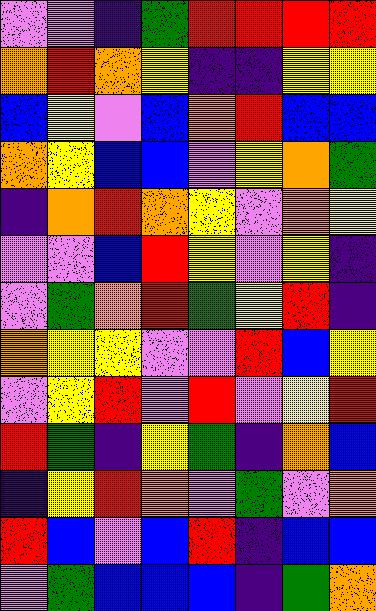[["violet", "violet", "indigo", "green", "red", "red", "red", "red"], ["orange", "red", "orange", "yellow", "indigo", "indigo", "yellow", "yellow"], ["blue", "yellow", "violet", "blue", "orange", "red", "blue", "blue"], ["orange", "yellow", "blue", "blue", "violet", "yellow", "orange", "green"], ["indigo", "orange", "red", "orange", "yellow", "violet", "orange", "yellow"], ["violet", "violet", "blue", "red", "yellow", "violet", "yellow", "indigo"], ["violet", "green", "orange", "red", "green", "yellow", "red", "indigo"], ["orange", "yellow", "yellow", "violet", "violet", "red", "blue", "yellow"], ["violet", "yellow", "red", "violet", "red", "violet", "yellow", "red"], ["red", "green", "indigo", "yellow", "green", "indigo", "orange", "blue"], ["indigo", "yellow", "red", "orange", "violet", "green", "violet", "orange"], ["red", "blue", "violet", "blue", "red", "indigo", "blue", "blue"], ["violet", "green", "blue", "blue", "blue", "indigo", "green", "orange"]]